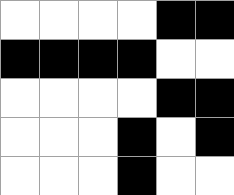[["white", "white", "white", "white", "black", "black"], ["black", "black", "black", "black", "white", "white"], ["white", "white", "white", "white", "black", "black"], ["white", "white", "white", "black", "white", "black"], ["white", "white", "white", "black", "white", "white"]]